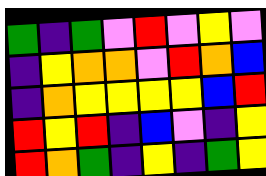[["green", "indigo", "green", "violet", "red", "violet", "yellow", "violet"], ["indigo", "yellow", "orange", "orange", "violet", "red", "orange", "blue"], ["indigo", "orange", "yellow", "yellow", "yellow", "yellow", "blue", "red"], ["red", "yellow", "red", "indigo", "blue", "violet", "indigo", "yellow"], ["red", "orange", "green", "indigo", "yellow", "indigo", "green", "yellow"]]